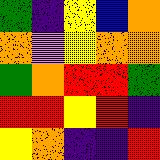[["green", "indigo", "yellow", "blue", "orange"], ["orange", "violet", "yellow", "orange", "orange"], ["green", "orange", "red", "red", "green"], ["red", "red", "yellow", "red", "indigo"], ["yellow", "orange", "indigo", "indigo", "red"]]